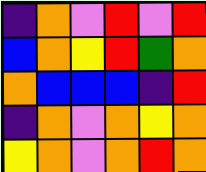[["indigo", "orange", "violet", "red", "violet", "red"], ["blue", "orange", "yellow", "red", "green", "orange"], ["orange", "blue", "blue", "blue", "indigo", "red"], ["indigo", "orange", "violet", "orange", "yellow", "orange"], ["yellow", "orange", "violet", "orange", "red", "orange"]]